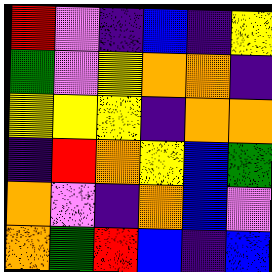[["red", "violet", "indigo", "blue", "indigo", "yellow"], ["green", "violet", "yellow", "orange", "orange", "indigo"], ["yellow", "yellow", "yellow", "indigo", "orange", "orange"], ["indigo", "red", "orange", "yellow", "blue", "green"], ["orange", "violet", "indigo", "orange", "blue", "violet"], ["orange", "green", "red", "blue", "indigo", "blue"]]